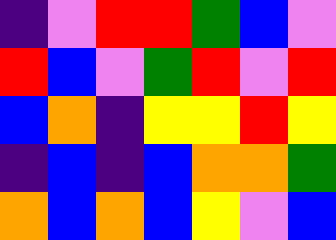[["indigo", "violet", "red", "red", "green", "blue", "violet"], ["red", "blue", "violet", "green", "red", "violet", "red"], ["blue", "orange", "indigo", "yellow", "yellow", "red", "yellow"], ["indigo", "blue", "indigo", "blue", "orange", "orange", "green"], ["orange", "blue", "orange", "blue", "yellow", "violet", "blue"]]